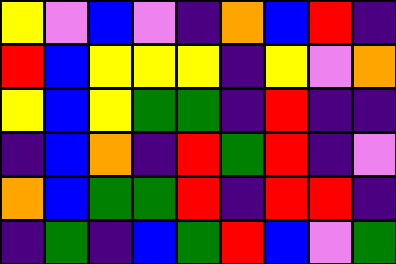[["yellow", "violet", "blue", "violet", "indigo", "orange", "blue", "red", "indigo"], ["red", "blue", "yellow", "yellow", "yellow", "indigo", "yellow", "violet", "orange"], ["yellow", "blue", "yellow", "green", "green", "indigo", "red", "indigo", "indigo"], ["indigo", "blue", "orange", "indigo", "red", "green", "red", "indigo", "violet"], ["orange", "blue", "green", "green", "red", "indigo", "red", "red", "indigo"], ["indigo", "green", "indigo", "blue", "green", "red", "blue", "violet", "green"]]